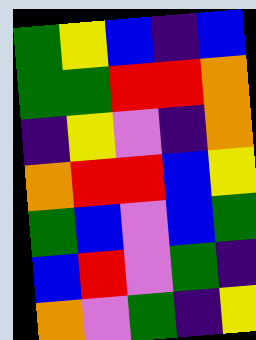[["green", "yellow", "blue", "indigo", "blue"], ["green", "green", "red", "red", "orange"], ["indigo", "yellow", "violet", "indigo", "orange"], ["orange", "red", "red", "blue", "yellow"], ["green", "blue", "violet", "blue", "green"], ["blue", "red", "violet", "green", "indigo"], ["orange", "violet", "green", "indigo", "yellow"]]